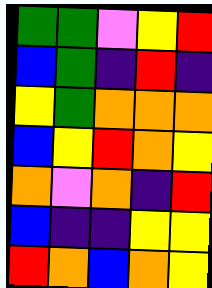[["green", "green", "violet", "yellow", "red"], ["blue", "green", "indigo", "red", "indigo"], ["yellow", "green", "orange", "orange", "orange"], ["blue", "yellow", "red", "orange", "yellow"], ["orange", "violet", "orange", "indigo", "red"], ["blue", "indigo", "indigo", "yellow", "yellow"], ["red", "orange", "blue", "orange", "yellow"]]